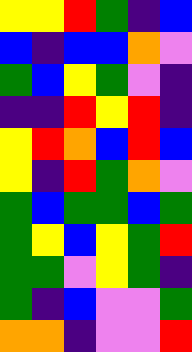[["yellow", "yellow", "red", "green", "indigo", "blue"], ["blue", "indigo", "blue", "blue", "orange", "violet"], ["green", "blue", "yellow", "green", "violet", "indigo"], ["indigo", "indigo", "red", "yellow", "red", "indigo"], ["yellow", "red", "orange", "blue", "red", "blue"], ["yellow", "indigo", "red", "green", "orange", "violet"], ["green", "blue", "green", "green", "blue", "green"], ["green", "yellow", "blue", "yellow", "green", "red"], ["green", "green", "violet", "yellow", "green", "indigo"], ["green", "indigo", "blue", "violet", "violet", "green"], ["orange", "orange", "indigo", "violet", "violet", "red"]]